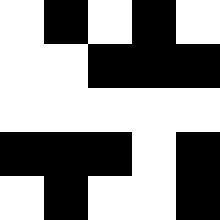[["white", "black", "white", "black", "white"], ["white", "white", "black", "black", "black"], ["white", "white", "white", "white", "white"], ["black", "black", "black", "white", "black"], ["white", "black", "white", "white", "black"]]